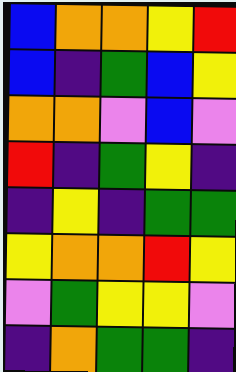[["blue", "orange", "orange", "yellow", "red"], ["blue", "indigo", "green", "blue", "yellow"], ["orange", "orange", "violet", "blue", "violet"], ["red", "indigo", "green", "yellow", "indigo"], ["indigo", "yellow", "indigo", "green", "green"], ["yellow", "orange", "orange", "red", "yellow"], ["violet", "green", "yellow", "yellow", "violet"], ["indigo", "orange", "green", "green", "indigo"]]